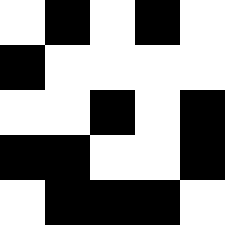[["white", "black", "white", "black", "white"], ["black", "white", "white", "white", "white"], ["white", "white", "black", "white", "black"], ["black", "black", "white", "white", "black"], ["white", "black", "black", "black", "white"]]